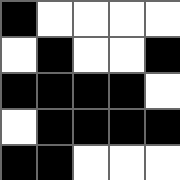[["black", "white", "white", "white", "white"], ["white", "black", "white", "white", "black"], ["black", "black", "black", "black", "white"], ["white", "black", "black", "black", "black"], ["black", "black", "white", "white", "white"]]